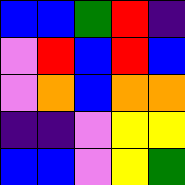[["blue", "blue", "green", "red", "indigo"], ["violet", "red", "blue", "red", "blue"], ["violet", "orange", "blue", "orange", "orange"], ["indigo", "indigo", "violet", "yellow", "yellow"], ["blue", "blue", "violet", "yellow", "green"]]